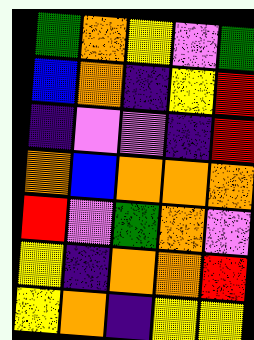[["green", "orange", "yellow", "violet", "green"], ["blue", "orange", "indigo", "yellow", "red"], ["indigo", "violet", "violet", "indigo", "red"], ["orange", "blue", "orange", "orange", "orange"], ["red", "violet", "green", "orange", "violet"], ["yellow", "indigo", "orange", "orange", "red"], ["yellow", "orange", "indigo", "yellow", "yellow"]]